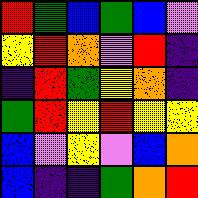[["red", "green", "blue", "green", "blue", "violet"], ["yellow", "red", "orange", "violet", "red", "indigo"], ["indigo", "red", "green", "yellow", "orange", "indigo"], ["green", "red", "yellow", "red", "yellow", "yellow"], ["blue", "violet", "yellow", "violet", "blue", "orange"], ["blue", "indigo", "indigo", "green", "orange", "red"]]